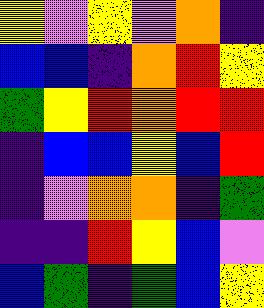[["yellow", "violet", "yellow", "violet", "orange", "indigo"], ["blue", "blue", "indigo", "orange", "red", "yellow"], ["green", "yellow", "red", "orange", "red", "red"], ["indigo", "blue", "blue", "yellow", "blue", "red"], ["indigo", "violet", "orange", "orange", "indigo", "green"], ["indigo", "indigo", "red", "yellow", "blue", "violet"], ["blue", "green", "indigo", "green", "blue", "yellow"]]